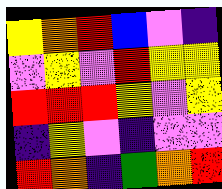[["yellow", "orange", "red", "blue", "violet", "indigo"], ["violet", "yellow", "violet", "red", "yellow", "yellow"], ["red", "red", "red", "yellow", "violet", "yellow"], ["indigo", "yellow", "violet", "indigo", "violet", "violet"], ["red", "orange", "indigo", "green", "orange", "red"]]